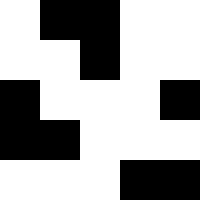[["white", "black", "black", "white", "white"], ["white", "white", "black", "white", "white"], ["black", "white", "white", "white", "black"], ["black", "black", "white", "white", "white"], ["white", "white", "white", "black", "black"]]